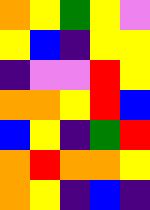[["orange", "yellow", "green", "yellow", "violet"], ["yellow", "blue", "indigo", "yellow", "yellow"], ["indigo", "violet", "violet", "red", "yellow"], ["orange", "orange", "yellow", "red", "blue"], ["blue", "yellow", "indigo", "green", "red"], ["orange", "red", "orange", "orange", "yellow"], ["orange", "yellow", "indigo", "blue", "indigo"]]